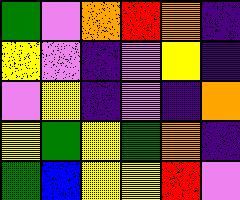[["green", "violet", "orange", "red", "orange", "indigo"], ["yellow", "violet", "indigo", "violet", "yellow", "indigo"], ["violet", "yellow", "indigo", "violet", "indigo", "orange"], ["yellow", "green", "yellow", "green", "orange", "indigo"], ["green", "blue", "yellow", "yellow", "red", "violet"]]